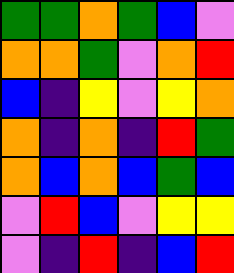[["green", "green", "orange", "green", "blue", "violet"], ["orange", "orange", "green", "violet", "orange", "red"], ["blue", "indigo", "yellow", "violet", "yellow", "orange"], ["orange", "indigo", "orange", "indigo", "red", "green"], ["orange", "blue", "orange", "blue", "green", "blue"], ["violet", "red", "blue", "violet", "yellow", "yellow"], ["violet", "indigo", "red", "indigo", "blue", "red"]]